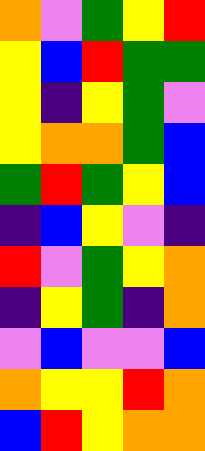[["orange", "violet", "green", "yellow", "red"], ["yellow", "blue", "red", "green", "green"], ["yellow", "indigo", "yellow", "green", "violet"], ["yellow", "orange", "orange", "green", "blue"], ["green", "red", "green", "yellow", "blue"], ["indigo", "blue", "yellow", "violet", "indigo"], ["red", "violet", "green", "yellow", "orange"], ["indigo", "yellow", "green", "indigo", "orange"], ["violet", "blue", "violet", "violet", "blue"], ["orange", "yellow", "yellow", "red", "orange"], ["blue", "red", "yellow", "orange", "orange"]]